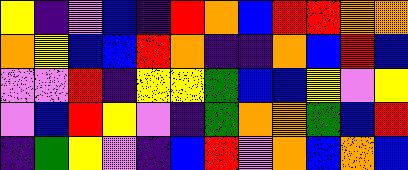[["yellow", "indigo", "violet", "blue", "indigo", "red", "orange", "blue", "red", "red", "orange", "orange"], ["orange", "yellow", "blue", "blue", "red", "orange", "indigo", "indigo", "orange", "blue", "red", "blue"], ["violet", "violet", "red", "indigo", "yellow", "yellow", "green", "blue", "blue", "yellow", "violet", "yellow"], ["violet", "blue", "red", "yellow", "violet", "indigo", "green", "orange", "orange", "green", "blue", "red"], ["indigo", "green", "yellow", "violet", "indigo", "blue", "red", "violet", "orange", "blue", "orange", "blue"]]